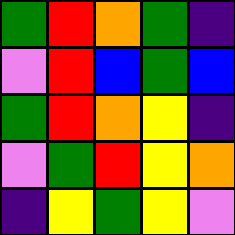[["green", "red", "orange", "green", "indigo"], ["violet", "red", "blue", "green", "blue"], ["green", "red", "orange", "yellow", "indigo"], ["violet", "green", "red", "yellow", "orange"], ["indigo", "yellow", "green", "yellow", "violet"]]